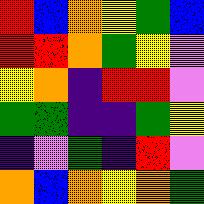[["red", "blue", "orange", "yellow", "green", "blue"], ["red", "red", "orange", "green", "yellow", "violet"], ["yellow", "orange", "indigo", "red", "red", "violet"], ["green", "green", "indigo", "indigo", "green", "yellow"], ["indigo", "violet", "green", "indigo", "red", "violet"], ["orange", "blue", "orange", "yellow", "orange", "green"]]